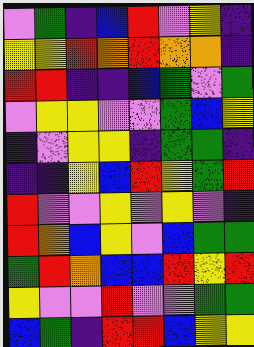[["violet", "green", "indigo", "blue", "red", "violet", "yellow", "indigo"], ["yellow", "yellow", "red", "orange", "red", "orange", "orange", "indigo"], ["red", "red", "indigo", "indigo", "blue", "green", "violet", "green"], ["violet", "yellow", "yellow", "violet", "violet", "green", "blue", "yellow"], ["indigo", "violet", "yellow", "yellow", "indigo", "green", "green", "indigo"], ["indigo", "indigo", "yellow", "blue", "red", "yellow", "green", "red"], ["red", "violet", "violet", "yellow", "violet", "yellow", "violet", "indigo"], ["red", "orange", "blue", "yellow", "violet", "blue", "green", "green"], ["green", "red", "orange", "blue", "blue", "red", "yellow", "red"], ["yellow", "violet", "violet", "red", "violet", "violet", "green", "green"], ["blue", "green", "indigo", "red", "red", "blue", "yellow", "yellow"]]